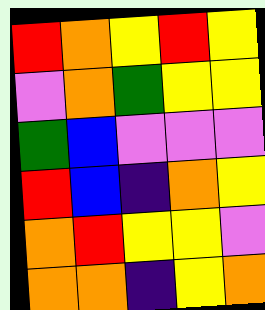[["red", "orange", "yellow", "red", "yellow"], ["violet", "orange", "green", "yellow", "yellow"], ["green", "blue", "violet", "violet", "violet"], ["red", "blue", "indigo", "orange", "yellow"], ["orange", "red", "yellow", "yellow", "violet"], ["orange", "orange", "indigo", "yellow", "orange"]]